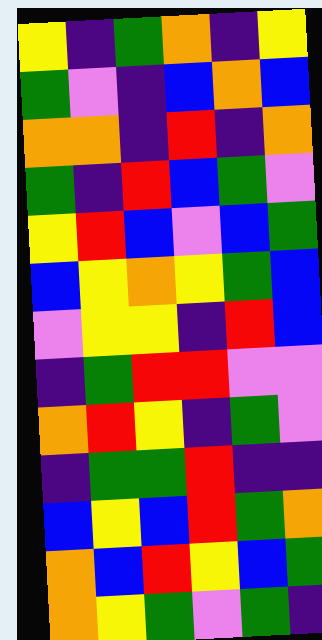[["yellow", "indigo", "green", "orange", "indigo", "yellow"], ["green", "violet", "indigo", "blue", "orange", "blue"], ["orange", "orange", "indigo", "red", "indigo", "orange"], ["green", "indigo", "red", "blue", "green", "violet"], ["yellow", "red", "blue", "violet", "blue", "green"], ["blue", "yellow", "orange", "yellow", "green", "blue"], ["violet", "yellow", "yellow", "indigo", "red", "blue"], ["indigo", "green", "red", "red", "violet", "violet"], ["orange", "red", "yellow", "indigo", "green", "violet"], ["indigo", "green", "green", "red", "indigo", "indigo"], ["blue", "yellow", "blue", "red", "green", "orange"], ["orange", "blue", "red", "yellow", "blue", "green"], ["orange", "yellow", "green", "violet", "green", "indigo"]]